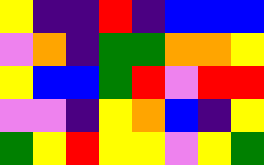[["yellow", "indigo", "indigo", "red", "indigo", "blue", "blue", "blue"], ["violet", "orange", "indigo", "green", "green", "orange", "orange", "yellow"], ["yellow", "blue", "blue", "green", "red", "violet", "red", "red"], ["violet", "violet", "indigo", "yellow", "orange", "blue", "indigo", "yellow"], ["green", "yellow", "red", "yellow", "yellow", "violet", "yellow", "green"]]